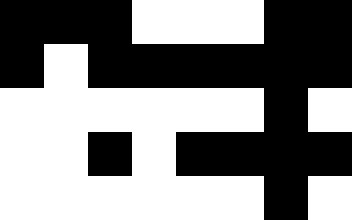[["black", "black", "black", "white", "white", "white", "black", "black"], ["black", "white", "black", "black", "black", "black", "black", "black"], ["white", "white", "white", "white", "white", "white", "black", "white"], ["white", "white", "black", "white", "black", "black", "black", "black"], ["white", "white", "white", "white", "white", "white", "black", "white"]]